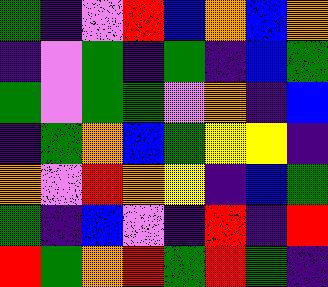[["green", "indigo", "violet", "red", "blue", "orange", "blue", "orange"], ["indigo", "violet", "green", "indigo", "green", "indigo", "blue", "green"], ["green", "violet", "green", "green", "violet", "orange", "indigo", "blue"], ["indigo", "green", "orange", "blue", "green", "yellow", "yellow", "indigo"], ["orange", "violet", "red", "orange", "yellow", "indigo", "blue", "green"], ["green", "indigo", "blue", "violet", "indigo", "red", "indigo", "red"], ["red", "green", "orange", "red", "green", "red", "green", "indigo"]]